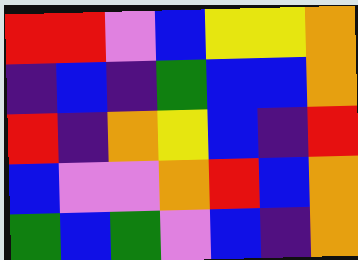[["red", "red", "violet", "blue", "yellow", "yellow", "orange"], ["indigo", "blue", "indigo", "green", "blue", "blue", "orange"], ["red", "indigo", "orange", "yellow", "blue", "indigo", "red"], ["blue", "violet", "violet", "orange", "red", "blue", "orange"], ["green", "blue", "green", "violet", "blue", "indigo", "orange"]]